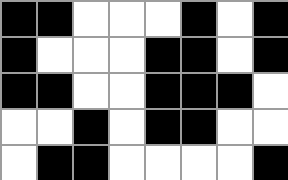[["black", "black", "white", "white", "white", "black", "white", "black"], ["black", "white", "white", "white", "black", "black", "white", "black"], ["black", "black", "white", "white", "black", "black", "black", "white"], ["white", "white", "black", "white", "black", "black", "white", "white"], ["white", "black", "black", "white", "white", "white", "white", "black"]]